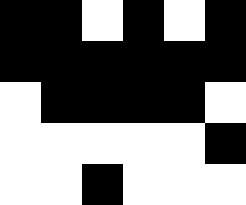[["black", "black", "white", "black", "white", "black"], ["black", "black", "black", "black", "black", "black"], ["white", "black", "black", "black", "black", "white"], ["white", "white", "white", "white", "white", "black"], ["white", "white", "black", "white", "white", "white"]]